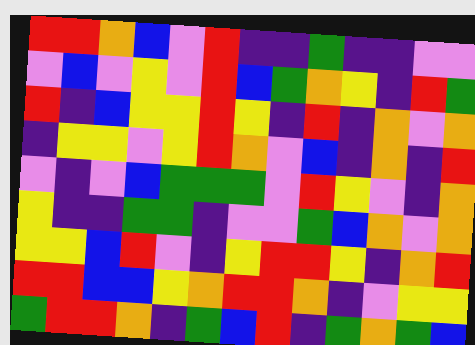[["red", "red", "orange", "blue", "violet", "red", "indigo", "indigo", "green", "indigo", "indigo", "violet", "violet"], ["violet", "blue", "violet", "yellow", "violet", "red", "blue", "green", "orange", "yellow", "indigo", "red", "green"], ["red", "indigo", "blue", "yellow", "yellow", "red", "yellow", "indigo", "red", "indigo", "orange", "violet", "orange"], ["indigo", "yellow", "yellow", "violet", "yellow", "red", "orange", "violet", "blue", "indigo", "orange", "indigo", "red"], ["violet", "indigo", "violet", "blue", "green", "green", "green", "violet", "red", "yellow", "violet", "indigo", "orange"], ["yellow", "indigo", "indigo", "green", "green", "indigo", "violet", "violet", "green", "blue", "orange", "violet", "orange"], ["yellow", "yellow", "blue", "red", "violet", "indigo", "yellow", "red", "red", "yellow", "indigo", "orange", "red"], ["red", "red", "blue", "blue", "yellow", "orange", "red", "red", "orange", "indigo", "violet", "yellow", "yellow"], ["green", "red", "red", "orange", "indigo", "green", "blue", "red", "indigo", "green", "orange", "green", "blue"]]